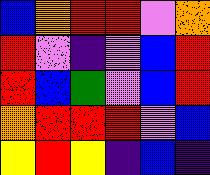[["blue", "orange", "red", "red", "violet", "orange"], ["red", "violet", "indigo", "violet", "blue", "red"], ["red", "blue", "green", "violet", "blue", "red"], ["orange", "red", "red", "red", "violet", "blue"], ["yellow", "red", "yellow", "indigo", "blue", "indigo"]]